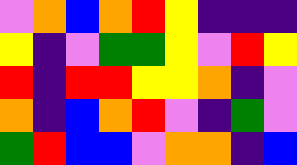[["violet", "orange", "blue", "orange", "red", "yellow", "indigo", "indigo", "indigo"], ["yellow", "indigo", "violet", "green", "green", "yellow", "violet", "red", "yellow"], ["red", "indigo", "red", "red", "yellow", "yellow", "orange", "indigo", "violet"], ["orange", "indigo", "blue", "orange", "red", "violet", "indigo", "green", "violet"], ["green", "red", "blue", "blue", "violet", "orange", "orange", "indigo", "blue"]]